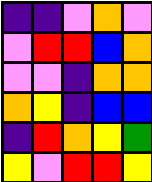[["indigo", "indigo", "violet", "orange", "violet"], ["violet", "red", "red", "blue", "orange"], ["violet", "violet", "indigo", "orange", "orange"], ["orange", "yellow", "indigo", "blue", "blue"], ["indigo", "red", "orange", "yellow", "green"], ["yellow", "violet", "red", "red", "yellow"]]